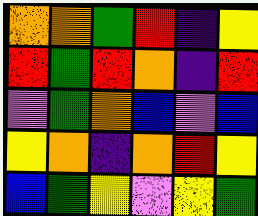[["orange", "orange", "green", "red", "indigo", "yellow"], ["red", "green", "red", "orange", "indigo", "red"], ["violet", "green", "orange", "blue", "violet", "blue"], ["yellow", "orange", "indigo", "orange", "red", "yellow"], ["blue", "green", "yellow", "violet", "yellow", "green"]]